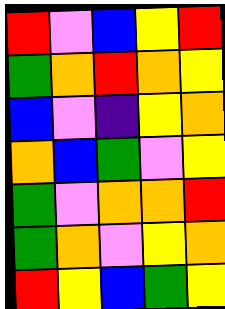[["red", "violet", "blue", "yellow", "red"], ["green", "orange", "red", "orange", "yellow"], ["blue", "violet", "indigo", "yellow", "orange"], ["orange", "blue", "green", "violet", "yellow"], ["green", "violet", "orange", "orange", "red"], ["green", "orange", "violet", "yellow", "orange"], ["red", "yellow", "blue", "green", "yellow"]]